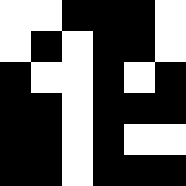[["white", "white", "black", "black", "black", "white"], ["white", "black", "white", "black", "black", "white"], ["black", "white", "white", "black", "white", "black"], ["black", "black", "white", "black", "black", "black"], ["black", "black", "white", "black", "white", "white"], ["black", "black", "white", "black", "black", "black"]]